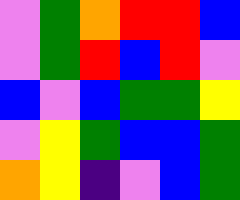[["violet", "green", "orange", "red", "red", "blue"], ["violet", "green", "red", "blue", "red", "violet"], ["blue", "violet", "blue", "green", "green", "yellow"], ["violet", "yellow", "green", "blue", "blue", "green"], ["orange", "yellow", "indigo", "violet", "blue", "green"]]